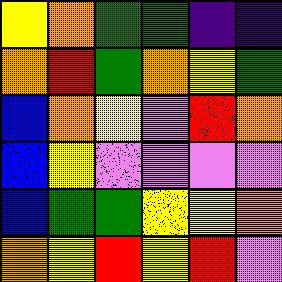[["yellow", "orange", "green", "green", "indigo", "indigo"], ["orange", "red", "green", "orange", "yellow", "green"], ["blue", "orange", "yellow", "violet", "red", "orange"], ["blue", "yellow", "violet", "violet", "violet", "violet"], ["blue", "green", "green", "yellow", "yellow", "orange"], ["orange", "yellow", "red", "yellow", "red", "violet"]]